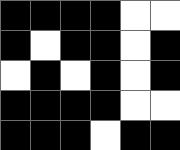[["black", "black", "black", "black", "white", "white"], ["black", "white", "black", "black", "white", "black"], ["white", "black", "white", "black", "white", "black"], ["black", "black", "black", "black", "white", "white"], ["black", "black", "black", "white", "black", "black"]]